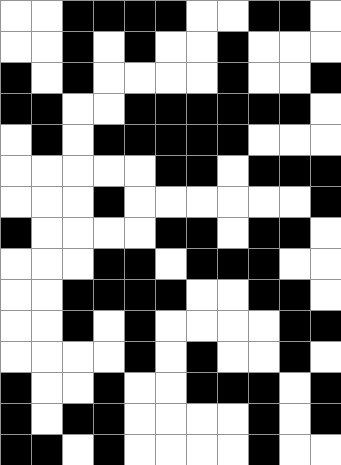[["white", "white", "black", "black", "black", "black", "white", "white", "black", "black", "white"], ["white", "white", "black", "white", "black", "white", "white", "black", "white", "white", "white"], ["black", "white", "black", "white", "white", "white", "white", "black", "white", "white", "black"], ["black", "black", "white", "white", "black", "black", "black", "black", "black", "black", "white"], ["white", "black", "white", "black", "black", "black", "black", "black", "white", "white", "white"], ["white", "white", "white", "white", "white", "black", "black", "white", "black", "black", "black"], ["white", "white", "white", "black", "white", "white", "white", "white", "white", "white", "black"], ["black", "white", "white", "white", "white", "black", "black", "white", "black", "black", "white"], ["white", "white", "white", "black", "black", "white", "black", "black", "black", "white", "white"], ["white", "white", "black", "black", "black", "black", "white", "white", "black", "black", "white"], ["white", "white", "black", "white", "black", "white", "white", "white", "white", "black", "black"], ["white", "white", "white", "white", "black", "white", "black", "white", "white", "black", "white"], ["black", "white", "white", "black", "white", "white", "black", "black", "black", "white", "black"], ["black", "white", "black", "black", "white", "white", "white", "white", "black", "white", "black"], ["black", "black", "white", "black", "white", "white", "white", "white", "black", "white", "white"]]